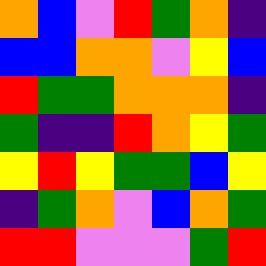[["orange", "blue", "violet", "red", "green", "orange", "indigo"], ["blue", "blue", "orange", "orange", "violet", "yellow", "blue"], ["red", "green", "green", "orange", "orange", "orange", "indigo"], ["green", "indigo", "indigo", "red", "orange", "yellow", "green"], ["yellow", "red", "yellow", "green", "green", "blue", "yellow"], ["indigo", "green", "orange", "violet", "blue", "orange", "green"], ["red", "red", "violet", "violet", "violet", "green", "red"]]